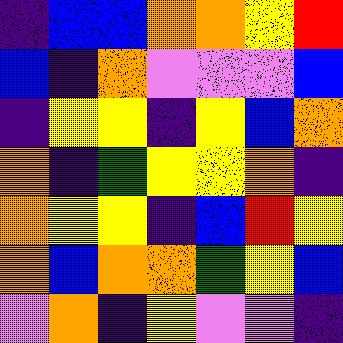[["indigo", "blue", "blue", "orange", "orange", "yellow", "red"], ["blue", "indigo", "orange", "violet", "violet", "violet", "blue"], ["indigo", "yellow", "yellow", "indigo", "yellow", "blue", "orange"], ["orange", "indigo", "green", "yellow", "yellow", "orange", "indigo"], ["orange", "yellow", "yellow", "indigo", "blue", "red", "yellow"], ["orange", "blue", "orange", "orange", "green", "yellow", "blue"], ["violet", "orange", "indigo", "yellow", "violet", "violet", "indigo"]]